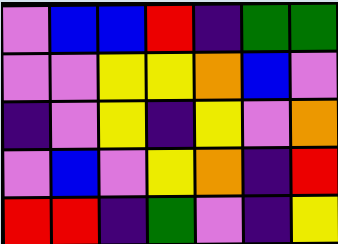[["violet", "blue", "blue", "red", "indigo", "green", "green"], ["violet", "violet", "yellow", "yellow", "orange", "blue", "violet"], ["indigo", "violet", "yellow", "indigo", "yellow", "violet", "orange"], ["violet", "blue", "violet", "yellow", "orange", "indigo", "red"], ["red", "red", "indigo", "green", "violet", "indigo", "yellow"]]